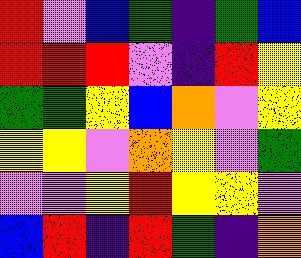[["red", "violet", "blue", "green", "indigo", "green", "blue"], ["red", "red", "red", "violet", "indigo", "red", "yellow"], ["green", "green", "yellow", "blue", "orange", "violet", "yellow"], ["yellow", "yellow", "violet", "orange", "yellow", "violet", "green"], ["violet", "violet", "yellow", "red", "yellow", "yellow", "violet"], ["blue", "red", "indigo", "red", "green", "indigo", "orange"]]